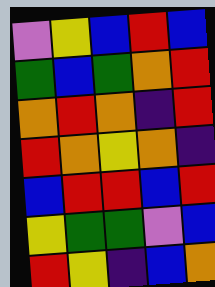[["violet", "yellow", "blue", "red", "blue"], ["green", "blue", "green", "orange", "red"], ["orange", "red", "orange", "indigo", "red"], ["red", "orange", "yellow", "orange", "indigo"], ["blue", "red", "red", "blue", "red"], ["yellow", "green", "green", "violet", "blue"], ["red", "yellow", "indigo", "blue", "orange"]]